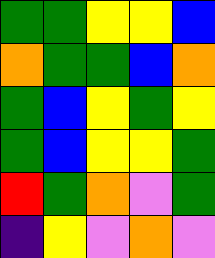[["green", "green", "yellow", "yellow", "blue"], ["orange", "green", "green", "blue", "orange"], ["green", "blue", "yellow", "green", "yellow"], ["green", "blue", "yellow", "yellow", "green"], ["red", "green", "orange", "violet", "green"], ["indigo", "yellow", "violet", "orange", "violet"]]